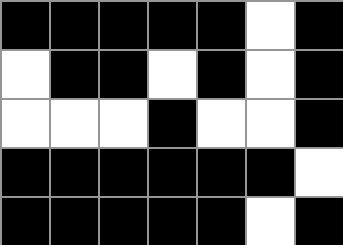[["black", "black", "black", "black", "black", "white", "black"], ["white", "black", "black", "white", "black", "white", "black"], ["white", "white", "white", "black", "white", "white", "black"], ["black", "black", "black", "black", "black", "black", "white"], ["black", "black", "black", "black", "black", "white", "black"]]